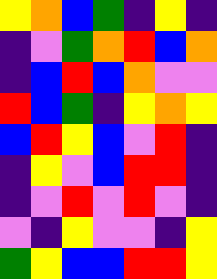[["yellow", "orange", "blue", "green", "indigo", "yellow", "indigo"], ["indigo", "violet", "green", "orange", "red", "blue", "orange"], ["indigo", "blue", "red", "blue", "orange", "violet", "violet"], ["red", "blue", "green", "indigo", "yellow", "orange", "yellow"], ["blue", "red", "yellow", "blue", "violet", "red", "indigo"], ["indigo", "yellow", "violet", "blue", "red", "red", "indigo"], ["indigo", "violet", "red", "violet", "red", "violet", "indigo"], ["violet", "indigo", "yellow", "violet", "violet", "indigo", "yellow"], ["green", "yellow", "blue", "blue", "red", "red", "yellow"]]